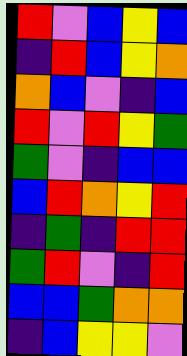[["red", "violet", "blue", "yellow", "blue"], ["indigo", "red", "blue", "yellow", "orange"], ["orange", "blue", "violet", "indigo", "blue"], ["red", "violet", "red", "yellow", "green"], ["green", "violet", "indigo", "blue", "blue"], ["blue", "red", "orange", "yellow", "red"], ["indigo", "green", "indigo", "red", "red"], ["green", "red", "violet", "indigo", "red"], ["blue", "blue", "green", "orange", "orange"], ["indigo", "blue", "yellow", "yellow", "violet"]]